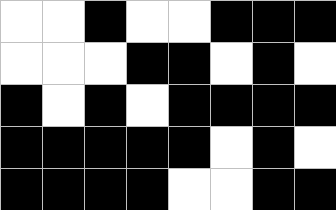[["white", "white", "black", "white", "white", "black", "black", "black"], ["white", "white", "white", "black", "black", "white", "black", "white"], ["black", "white", "black", "white", "black", "black", "black", "black"], ["black", "black", "black", "black", "black", "white", "black", "white"], ["black", "black", "black", "black", "white", "white", "black", "black"]]